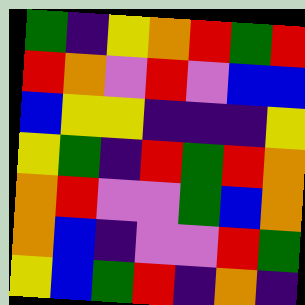[["green", "indigo", "yellow", "orange", "red", "green", "red"], ["red", "orange", "violet", "red", "violet", "blue", "blue"], ["blue", "yellow", "yellow", "indigo", "indigo", "indigo", "yellow"], ["yellow", "green", "indigo", "red", "green", "red", "orange"], ["orange", "red", "violet", "violet", "green", "blue", "orange"], ["orange", "blue", "indigo", "violet", "violet", "red", "green"], ["yellow", "blue", "green", "red", "indigo", "orange", "indigo"]]